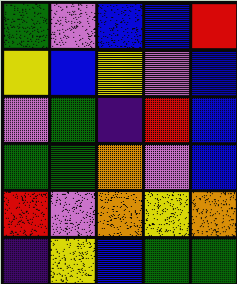[["green", "violet", "blue", "blue", "red"], ["yellow", "blue", "yellow", "violet", "blue"], ["violet", "green", "indigo", "red", "blue"], ["green", "green", "orange", "violet", "blue"], ["red", "violet", "orange", "yellow", "orange"], ["indigo", "yellow", "blue", "green", "green"]]